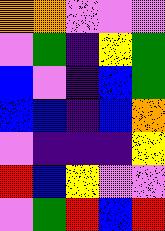[["orange", "orange", "violet", "violet", "violet"], ["violet", "green", "indigo", "yellow", "green"], ["blue", "violet", "indigo", "blue", "green"], ["blue", "blue", "indigo", "blue", "orange"], ["violet", "indigo", "indigo", "indigo", "yellow"], ["red", "blue", "yellow", "violet", "violet"], ["violet", "green", "red", "blue", "red"]]